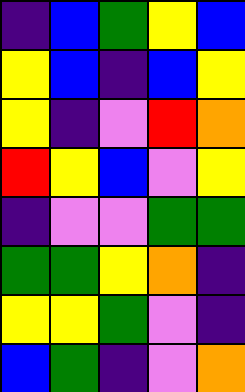[["indigo", "blue", "green", "yellow", "blue"], ["yellow", "blue", "indigo", "blue", "yellow"], ["yellow", "indigo", "violet", "red", "orange"], ["red", "yellow", "blue", "violet", "yellow"], ["indigo", "violet", "violet", "green", "green"], ["green", "green", "yellow", "orange", "indigo"], ["yellow", "yellow", "green", "violet", "indigo"], ["blue", "green", "indigo", "violet", "orange"]]